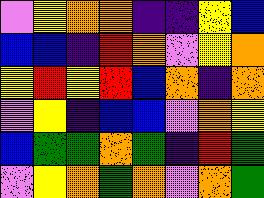[["violet", "yellow", "orange", "orange", "indigo", "indigo", "yellow", "blue"], ["blue", "blue", "indigo", "red", "orange", "violet", "yellow", "orange"], ["yellow", "red", "yellow", "red", "blue", "orange", "indigo", "orange"], ["violet", "yellow", "indigo", "blue", "blue", "violet", "orange", "yellow"], ["blue", "green", "green", "orange", "green", "indigo", "red", "green"], ["violet", "yellow", "orange", "green", "orange", "violet", "orange", "green"]]